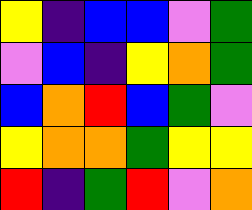[["yellow", "indigo", "blue", "blue", "violet", "green"], ["violet", "blue", "indigo", "yellow", "orange", "green"], ["blue", "orange", "red", "blue", "green", "violet"], ["yellow", "orange", "orange", "green", "yellow", "yellow"], ["red", "indigo", "green", "red", "violet", "orange"]]